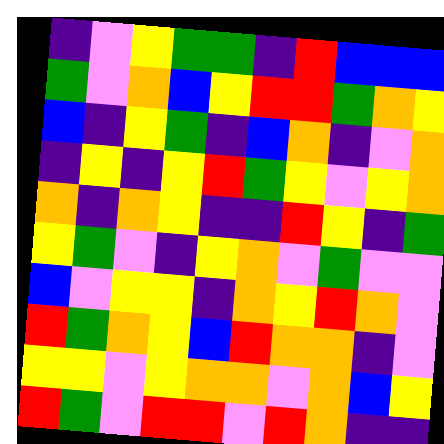[["indigo", "violet", "yellow", "green", "green", "indigo", "red", "blue", "blue", "blue"], ["green", "violet", "orange", "blue", "yellow", "red", "red", "green", "orange", "yellow"], ["blue", "indigo", "yellow", "green", "indigo", "blue", "orange", "indigo", "violet", "orange"], ["indigo", "yellow", "indigo", "yellow", "red", "green", "yellow", "violet", "yellow", "orange"], ["orange", "indigo", "orange", "yellow", "indigo", "indigo", "red", "yellow", "indigo", "green"], ["yellow", "green", "violet", "indigo", "yellow", "orange", "violet", "green", "violet", "violet"], ["blue", "violet", "yellow", "yellow", "indigo", "orange", "yellow", "red", "orange", "violet"], ["red", "green", "orange", "yellow", "blue", "red", "orange", "orange", "indigo", "violet"], ["yellow", "yellow", "violet", "yellow", "orange", "orange", "violet", "orange", "blue", "yellow"], ["red", "green", "violet", "red", "red", "violet", "red", "orange", "indigo", "indigo"]]